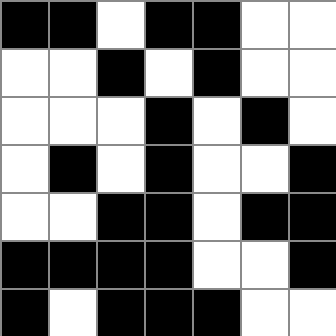[["black", "black", "white", "black", "black", "white", "white"], ["white", "white", "black", "white", "black", "white", "white"], ["white", "white", "white", "black", "white", "black", "white"], ["white", "black", "white", "black", "white", "white", "black"], ["white", "white", "black", "black", "white", "black", "black"], ["black", "black", "black", "black", "white", "white", "black"], ["black", "white", "black", "black", "black", "white", "white"]]